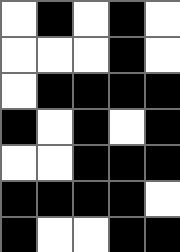[["white", "black", "white", "black", "white"], ["white", "white", "white", "black", "white"], ["white", "black", "black", "black", "black"], ["black", "white", "black", "white", "black"], ["white", "white", "black", "black", "black"], ["black", "black", "black", "black", "white"], ["black", "white", "white", "black", "black"]]